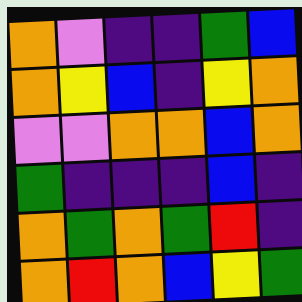[["orange", "violet", "indigo", "indigo", "green", "blue"], ["orange", "yellow", "blue", "indigo", "yellow", "orange"], ["violet", "violet", "orange", "orange", "blue", "orange"], ["green", "indigo", "indigo", "indigo", "blue", "indigo"], ["orange", "green", "orange", "green", "red", "indigo"], ["orange", "red", "orange", "blue", "yellow", "green"]]